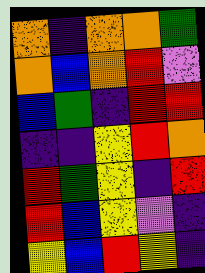[["orange", "indigo", "orange", "orange", "green"], ["orange", "blue", "orange", "red", "violet"], ["blue", "green", "indigo", "red", "red"], ["indigo", "indigo", "yellow", "red", "orange"], ["red", "green", "yellow", "indigo", "red"], ["red", "blue", "yellow", "violet", "indigo"], ["yellow", "blue", "red", "yellow", "indigo"]]